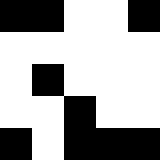[["black", "black", "white", "white", "black"], ["white", "white", "white", "white", "white"], ["white", "black", "white", "white", "white"], ["white", "white", "black", "white", "white"], ["black", "white", "black", "black", "black"]]